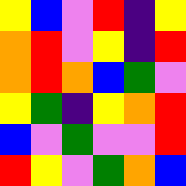[["yellow", "blue", "violet", "red", "indigo", "yellow"], ["orange", "red", "violet", "yellow", "indigo", "red"], ["orange", "red", "orange", "blue", "green", "violet"], ["yellow", "green", "indigo", "yellow", "orange", "red"], ["blue", "violet", "green", "violet", "violet", "red"], ["red", "yellow", "violet", "green", "orange", "blue"]]